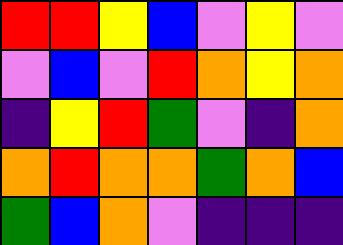[["red", "red", "yellow", "blue", "violet", "yellow", "violet"], ["violet", "blue", "violet", "red", "orange", "yellow", "orange"], ["indigo", "yellow", "red", "green", "violet", "indigo", "orange"], ["orange", "red", "orange", "orange", "green", "orange", "blue"], ["green", "blue", "orange", "violet", "indigo", "indigo", "indigo"]]